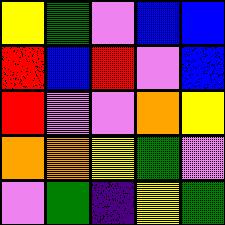[["yellow", "green", "violet", "blue", "blue"], ["red", "blue", "red", "violet", "blue"], ["red", "violet", "violet", "orange", "yellow"], ["orange", "orange", "yellow", "green", "violet"], ["violet", "green", "indigo", "yellow", "green"]]